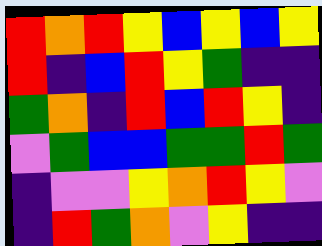[["red", "orange", "red", "yellow", "blue", "yellow", "blue", "yellow"], ["red", "indigo", "blue", "red", "yellow", "green", "indigo", "indigo"], ["green", "orange", "indigo", "red", "blue", "red", "yellow", "indigo"], ["violet", "green", "blue", "blue", "green", "green", "red", "green"], ["indigo", "violet", "violet", "yellow", "orange", "red", "yellow", "violet"], ["indigo", "red", "green", "orange", "violet", "yellow", "indigo", "indigo"]]